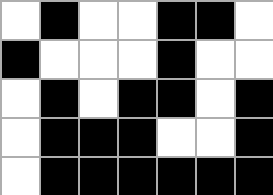[["white", "black", "white", "white", "black", "black", "white"], ["black", "white", "white", "white", "black", "white", "white"], ["white", "black", "white", "black", "black", "white", "black"], ["white", "black", "black", "black", "white", "white", "black"], ["white", "black", "black", "black", "black", "black", "black"]]